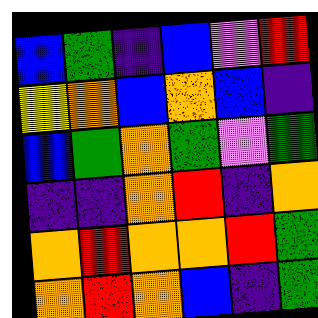[["blue", "green", "indigo", "blue", "violet", "red"], ["yellow", "orange", "blue", "orange", "blue", "indigo"], ["blue", "green", "orange", "green", "violet", "green"], ["indigo", "indigo", "orange", "red", "indigo", "orange"], ["orange", "red", "orange", "orange", "red", "green"], ["orange", "red", "orange", "blue", "indigo", "green"]]